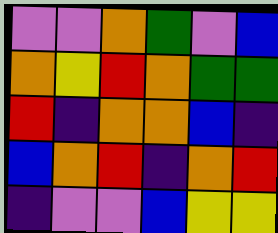[["violet", "violet", "orange", "green", "violet", "blue"], ["orange", "yellow", "red", "orange", "green", "green"], ["red", "indigo", "orange", "orange", "blue", "indigo"], ["blue", "orange", "red", "indigo", "orange", "red"], ["indigo", "violet", "violet", "blue", "yellow", "yellow"]]